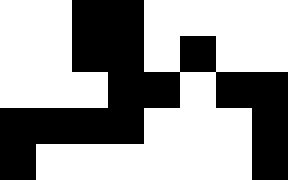[["white", "white", "black", "black", "white", "white", "white", "white"], ["white", "white", "black", "black", "white", "black", "white", "white"], ["white", "white", "white", "black", "black", "white", "black", "black"], ["black", "black", "black", "black", "white", "white", "white", "black"], ["black", "white", "white", "white", "white", "white", "white", "black"]]